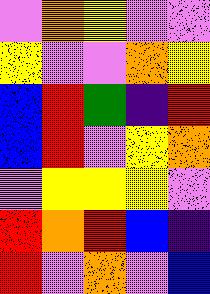[["violet", "orange", "yellow", "violet", "violet"], ["yellow", "violet", "violet", "orange", "yellow"], ["blue", "red", "green", "indigo", "red"], ["blue", "red", "violet", "yellow", "orange"], ["violet", "yellow", "yellow", "yellow", "violet"], ["red", "orange", "red", "blue", "indigo"], ["red", "violet", "orange", "violet", "blue"]]